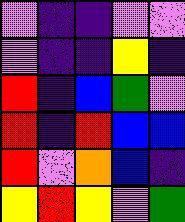[["violet", "indigo", "indigo", "violet", "violet"], ["violet", "indigo", "indigo", "yellow", "indigo"], ["red", "indigo", "blue", "green", "violet"], ["red", "indigo", "red", "blue", "blue"], ["red", "violet", "orange", "blue", "indigo"], ["yellow", "red", "yellow", "violet", "green"]]